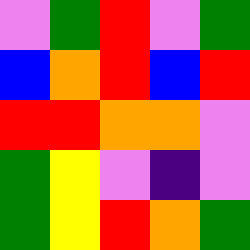[["violet", "green", "red", "violet", "green"], ["blue", "orange", "red", "blue", "red"], ["red", "red", "orange", "orange", "violet"], ["green", "yellow", "violet", "indigo", "violet"], ["green", "yellow", "red", "orange", "green"]]